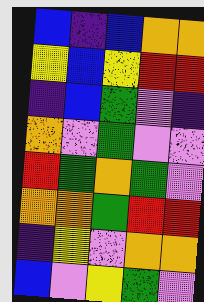[["blue", "indigo", "blue", "orange", "orange"], ["yellow", "blue", "yellow", "red", "red"], ["indigo", "blue", "green", "violet", "indigo"], ["orange", "violet", "green", "violet", "violet"], ["red", "green", "orange", "green", "violet"], ["orange", "orange", "green", "red", "red"], ["indigo", "yellow", "violet", "orange", "orange"], ["blue", "violet", "yellow", "green", "violet"]]